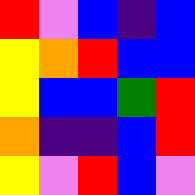[["red", "violet", "blue", "indigo", "blue"], ["yellow", "orange", "red", "blue", "blue"], ["yellow", "blue", "blue", "green", "red"], ["orange", "indigo", "indigo", "blue", "red"], ["yellow", "violet", "red", "blue", "violet"]]